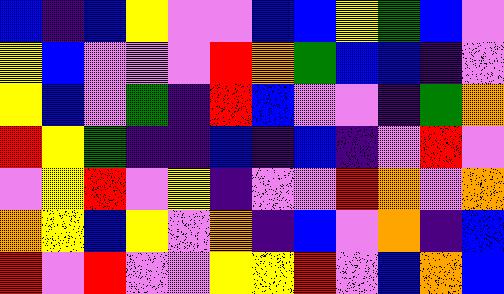[["blue", "indigo", "blue", "yellow", "violet", "violet", "blue", "blue", "yellow", "green", "blue", "violet"], ["yellow", "blue", "violet", "violet", "violet", "red", "orange", "green", "blue", "blue", "indigo", "violet"], ["yellow", "blue", "violet", "green", "indigo", "red", "blue", "violet", "violet", "indigo", "green", "orange"], ["red", "yellow", "green", "indigo", "indigo", "blue", "indigo", "blue", "indigo", "violet", "red", "violet"], ["violet", "yellow", "red", "violet", "yellow", "indigo", "violet", "violet", "red", "orange", "violet", "orange"], ["orange", "yellow", "blue", "yellow", "violet", "orange", "indigo", "blue", "violet", "orange", "indigo", "blue"], ["red", "violet", "red", "violet", "violet", "yellow", "yellow", "red", "violet", "blue", "orange", "blue"]]